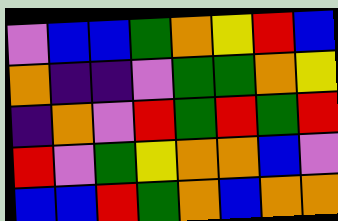[["violet", "blue", "blue", "green", "orange", "yellow", "red", "blue"], ["orange", "indigo", "indigo", "violet", "green", "green", "orange", "yellow"], ["indigo", "orange", "violet", "red", "green", "red", "green", "red"], ["red", "violet", "green", "yellow", "orange", "orange", "blue", "violet"], ["blue", "blue", "red", "green", "orange", "blue", "orange", "orange"]]